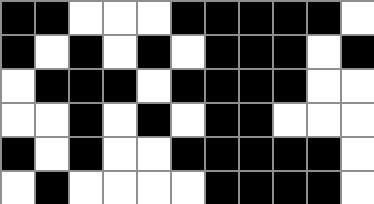[["black", "black", "white", "white", "white", "black", "black", "black", "black", "black", "white"], ["black", "white", "black", "white", "black", "white", "black", "black", "black", "white", "black"], ["white", "black", "black", "black", "white", "black", "black", "black", "black", "white", "white"], ["white", "white", "black", "white", "black", "white", "black", "black", "white", "white", "white"], ["black", "white", "black", "white", "white", "black", "black", "black", "black", "black", "white"], ["white", "black", "white", "white", "white", "white", "black", "black", "black", "black", "white"]]